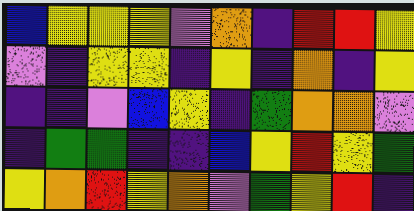[["blue", "yellow", "yellow", "yellow", "violet", "orange", "indigo", "red", "red", "yellow"], ["violet", "indigo", "yellow", "yellow", "indigo", "yellow", "indigo", "orange", "indigo", "yellow"], ["indigo", "indigo", "violet", "blue", "yellow", "indigo", "green", "orange", "orange", "violet"], ["indigo", "green", "green", "indigo", "indigo", "blue", "yellow", "red", "yellow", "green"], ["yellow", "orange", "red", "yellow", "orange", "violet", "green", "yellow", "red", "indigo"]]